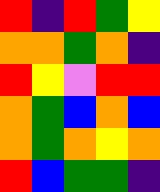[["red", "indigo", "red", "green", "yellow"], ["orange", "orange", "green", "orange", "indigo"], ["red", "yellow", "violet", "red", "red"], ["orange", "green", "blue", "orange", "blue"], ["orange", "green", "orange", "yellow", "orange"], ["red", "blue", "green", "green", "indigo"]]